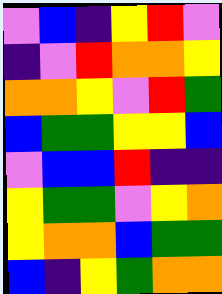[["violet", "blue", "indigo", "yellow", "red", "violet"], ["indigo", "violet", "red", "orange", "orange", "yellow"], ["orange", "orange", "yellow", "violet", "red", "green"], ["blue", "green", "green", "yellow", "yellow", "blue"], ["violet", "blue", "blue", "red", "indigo", "indigo"], ["yellow", "green", "green", "violet", "yellow", "orange"], ["yellow", "orange", "orange", "blue", "green", "green"], ["blue", "indigo", "yellow", "green", "orange", "orange"]]